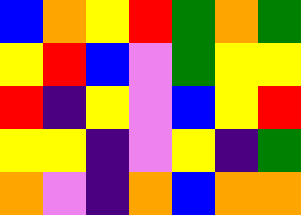[["blue", "orange", "yellow", "red", "green", "orange", "green"], ["yellow", "red", "blue", "violet", "green", "yellow", "yellow"], ["red", "indigo", "yellow", "violet", "blue", "yellow", "red"], ["yellow", "yellow", "indigo", "violet", "yellow", "indigo", "green"], ["orange", "violet", "indigo", "orange", "blue", "orange", "orange"]]